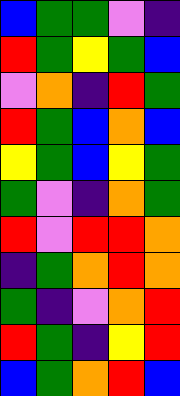[["blue", "green", "green", "violet", "indigo"], ["red", "green", "yellow", "green", "blue"], ["violet", "orange", "indigo", "red", "green"], ["red", "green", "blue", "orange", "blue"], ["yellow", "green", "blue", "yellow", "green"], ["green", "violet", "indigo", "orange", "green"], ["red", "violet", "red", "red", "orange"], ["indigo", "green", "orange", "red", "orange"], ["green", "indigo", "violet", "orange", "red"], ["red", "green", "indigo", "yellow", "red"], ["blue", "green", "orange", "red", "blue"]]